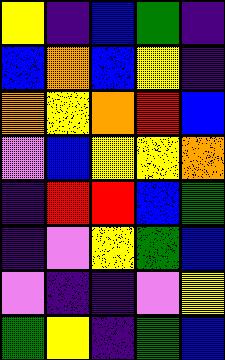[["yellow", "indigo", "blue", "green", "indigo"], ["blue", "orange", "blue", "yellow", "indigo"], ["orange", "yellow", "orange", "red", "blue"], ["violet", "blue", "yellow", "yellow", "orange"], ["indigo", "red", "red", "blue", "green"], ["indigo", "violet", "yellow", "green", "blue"], ["violet", "indigo", "indigo", "violet", "yellow"], ["green", "yellow", "indigo", "green", "blue"]]